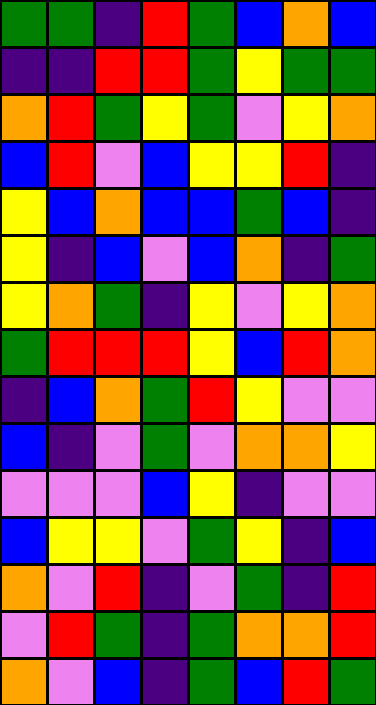[["green", "green", "indigo", "red", "green", "blue", "orange", "blue"], ["indigo", "indigo", "red", "red", "green", "yellow", "green", "green"], ["orange", "red", "green", "yellow", "green", "violet", "yellow", "orange"], ["blue", "red", "violet", "blue", "yellow", "yellow", "red", "indigo"], ["yellow", "blue", "orange", "blue", "blue", "green", "blue", "indigo"], ["yellow", "indigo", "blue", "violet", "blue", "orange", "indigo", "green"], ["yellow", "orange", "green", "indigo", "yellow", "violet", "yellow", "orange"], ["green", "red", "red", "red", "yellow", "blue", "red", "orange"], ["indigo", "blue", "orange", "green", "red", "yellow", "violet", "violet"], ["blue", "indigo", "violet", "green", "violet", "orange", "orange", "yellow"], ["violet", "violet", "violet", "blue", "yellow", "indigo", "violet", "violet"], ["blue", "yellow", "yellow", "violet", "green", "yellow", "indigo", "blue"], ["orange", "violet", "red", "indigo", "violet", "green", "indigo", "red"], ["violet", "red", "green", "indigo", "green", "orange", "orange", "red"], ["orange", "violet", "blue", "indigo", "green", "blue", "red", "green"]]